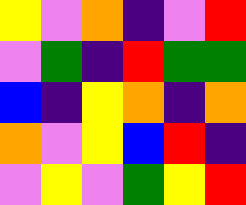[["yellow", "violet", "orange", "indigo", "violet", "red"], ["violet", "green", "indigo", "red", "green", "green"], ["blue", "indigo", "yellow", "orange", "indigo", "orange"], ["orange", "violet", "yellow", "blue", "red", "indigo"], ["violet", "yellow", "violet", "green", "yellow", "red"]]